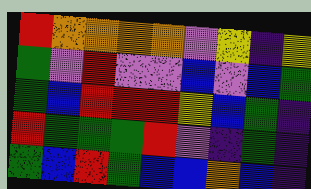[["red", "orange", "orange", "orange", "orange", "violet", "yellow", "indigo", "yellow"], ["green", "violet", "red", "violet", "violet", "blue", "violet", "blue", "green"], ["green", "blue", "red", "red", "red", "yellow", "blue", "green", "indigo"], ["red", "green", "green", "green", "red", "violet", "indigo", "green", "indigo"], ["green", "blue", "red", "green", "blue", "blue", "orange", "blue", "indigo"]]